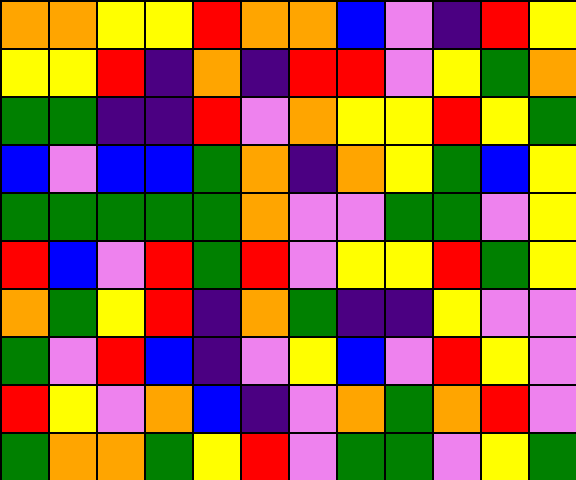[["orange", "orange", "yellow", "yellow", "red", "orange", "orange", "blue", "violet", "indigo", "red", "yellow"], ["yellow", "yellow", "red", "indigo", "orange", "indigo", "red", "red", "violet", "yellow", "green", "orange"], ["green", "green", "indigo", "indigo", "red", "violet", "orange", "yellow", "yellow", "red", "yellow", "green"], ["blue", "violet", "blue", "blue", "green", "orange", "indigo", "orange", "yellow", "green", "blue", "yellow"], ["green", "green", "green", "green", "green", "orange", "violet", "violet", "green", "green", "violet", "yellow"], ["red", "blue", "violet", "red", "green", "red", "violet", "yellow", "yellow", "red", "green", "yellow"], ["orange", "green", "yellow", "red", "indigo", "orange", "green", "indigo", "indigo", "yellow", "violet", "violet"], ["green", "violet", "red", "blue", "indigo", "violet", "yellow", "blue", "violet", "red", "yellow", "violet"], ["red", "yellow", "violet", "orange", "blue", "indigo", "violet", "orange", "green", "orange", "red", "violet"], ["green", "orange", "orange", "green", "yellow", "red", "violet", "green", "green", "violet", "yellow", "green"]]